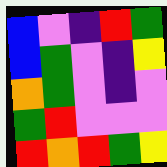[["blue", "violet", "indigo", "red", "green"], ["blue", "green", "violet", "indigo", "yellow"], ["orange", "green", "violet", "indigo", "violet"], ["green", "red", "violet", "violet", "violet"], ["red", "orange", "red", "green", "yellow"]]